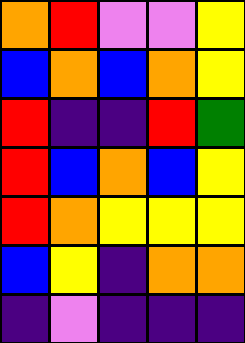[["orange", "red", "violet", "violet", "yellow"], ["blue", "orange", "blue", "orange", "yellow"], ["red", "indigo", "indigo", "red", "green"], ["red", "blue", "orange", "blue", "yellow"], ["red", "orange", "yellow", "yellow", "yellow"], ["blue", "yellow", "indigo", "orange", "orange"], ["indigo", "violet", "indigo", "indigo", "indigo"]]